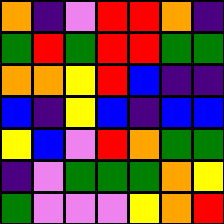[["orange", "indigo", "violet", "red", "red", "orange", "indigo"], ["green", "red", "green", "red", "red", "green", "green"], ["orange", "orange", "yellow", "red", "blue", "indigo", "indigo"], ["blue", "indigo", "yellow", "blue", "indigo", "blue", "blue"], ["yellow", "blue", "violet", "red", "orange", "green", "green"], ["indigo", "violet", "green", "green", "green", "orange", "yellow"], ["green", "violet", "violet", "violet", "yellow", "orange", "red"]]